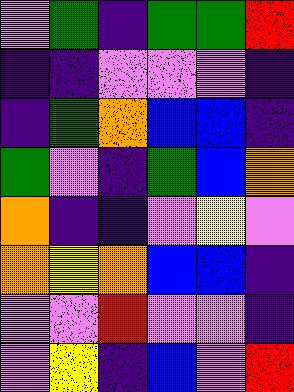[["violet", "green", "indigo", "green", "green", "red"], ["indigo", "indigo", "violet", "violet", "violet", "indigo"], ["indigo", "green", "orange", "blue", "blue", "indigo"], ["green", "violet", "indigo", "green", "blue", "orange"], ["orange", "indigo", "indigo", "violet", "yellow", "violet"], ["orange", "yellow", "orange", "blue", "blue", "indigo"], ["violet", "violet", "red", "violet", "violet", "indigo"], ["violet", "yellow", "indigo", "blue", "violet", "red"]]